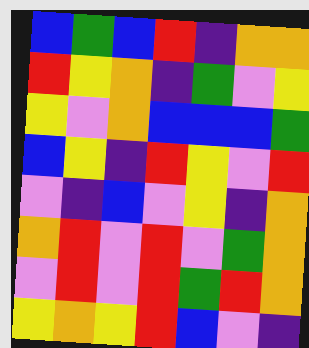[["blue", "green", "blue", "red", "indigo", "orange", "orange"], ["red", "yellow", "orange", "indigo", "green", "violet", "yellow"], ["yellow", "violet", "orange", "blue", "blue", "blue", "green"], ["blue", "yellow", "indigo", "red", "yellow", "violet", "red"], ["violet", "indigo", "blue", "violet", "yellow", "indigo", "orange"], ["orange", "red", "violet", "red", "violet", "green", "orange"], ["violet", "red", "violet", "red", "green", "red", "orange"], ["yellow", "orange", "yellow", "red", "blue", "violet", "indigo"]]